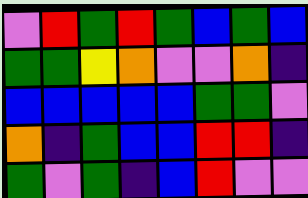[["violet", "red", "green", "red", "green", "blue", "green", "blue"], ["green", "green", "yellow", "orange", "violet", "violet", "orange", "indigo"], ["blue", "blue", "blue", "blue", "blue", "green", "green", "violet"], ["orange", "indigo", "green", "blue", "blue", "red", "red", "indigo"], ["green", "violet", "green", "indigo", "blue", "red", "violet", "violet"]]